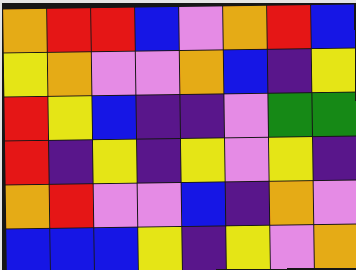[["orange", "red", "red", "blue", "violet", "orange", "red", "blue"], ["yellow", "orange", "violet", "violet", "orange", "blue", "indigo", "yellow"], ["red", "yellow", "blue", "indigo", "indigo", "violet", "green", "green"], ["red", "indigo", "yellow", "indigo", "yellow", "violet", "yellow", "indigo"], ["orange", "red", "violet", "violet", "blue", "indigo", "orange", "violet"], ["blue", "blue", "blue", "yellow", "indigo", "yellow", "violet", "orange"]]